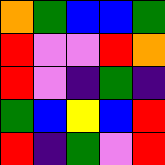[["orange", "green", "blue", "blue", "green"], ["red", "violet", "violet", "red", "orange"], ["red", "violet", "indigo", "green", "indigo"], ["green", "blue", "yellow", "blue", "red"], ["red", "indigo", "green", "violet", "red"]]